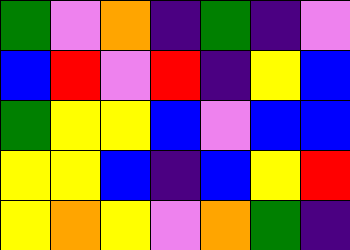[["green", "violet", "orange", "indigo", "green", "indigo", "violet"], ["blue", "red", "violet", "red", "indigo", "yellow", "blue"], ["green", "yellow", "yellow", "blue", "violet", "blue", "blue"], ["yellow", "yellow", "blue", "indigo", "blue", "yellow", "red"], ["yellow", "orange", "yellow", "violet", "orange", "green", "indigo"]]